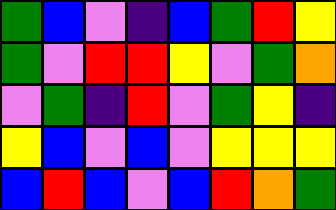[["green", "blue", "violet", "indigo", "blue", "green", "red", "yellow"], ["green", "violet", "red", "red", "yellow", "violet", "green", "orange"], ["violet", "green", "indigo", "red", "violet", "green", "yellow", "indigo"], ["yellow", "blue", "violet", "blue", "violet", "yellow", "yellow", "yellow"], ["blue", "red", "blue", "violet", "blue", "red", "orange", "green"]]